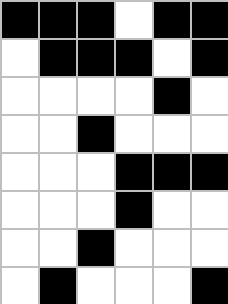[["black", "black", "black", "white", "black", "black"], ["white", "black", "black", "black", "white", "black"], ["white", "white", "white", "white", "black", "white"], ["white", "white", "black", "white", "white", "white"], ["white", "white", "white", "black", "black", "black"], ["white", "white", "white", "black", "white", "white"], ["white", "white", "black", "white", "white", "white"], ["white", "black", "white", "white", "white", "black"]]